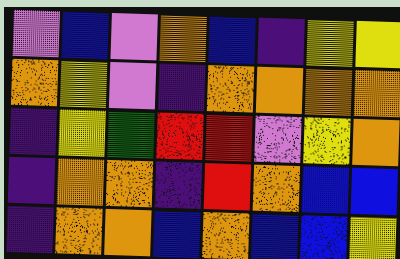[["violet", "blue", "violet", "orange", "blue", "indigo", "yellow", "yellow"], ["orange", "yellow", "violet", "indigo", "orange", "orange", "orange", "orange"], ["indigo", "yellow", "green", "red", "red", "violet", "yellow", "orange"], ["indigo", "orange", "orange", "indigo", "red", "orange", "blue", "blue"], ["indigo", "orange", "orange", "blue", "orange", "blue", "blue", "yellow"]]